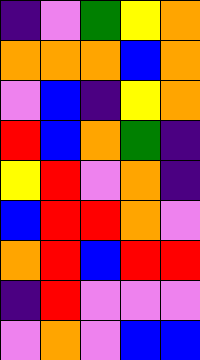[["indigo", "violet", "green", "yellow", "orange"], ["orange", "orange", "orange", "blue", "orange"], ["violet", "blue", "indigo", "yellow", "orange"], ["red", "blue", "orange", "green", "indigo"], ["yellow", "red", "violet", "orange", "indigo"], ["blue", "red", "red", "orange", "violet"], ["orange", "red", "blue", "red", "red"], ["indigo", "red", "violet", "violet", "violet"], ["violet", "orange", "violet", "blue", "blue"]]